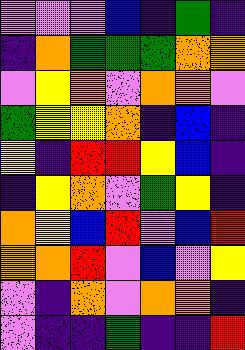[["violet", "violet", "violet", "blue", "indigo", "green", "indigo"], ["indigo", "orange", "green", "green", "green", "orange", "orange"], ["violet", "yellow", "orange", "violet", "orange", "orange", "violet"], ["green", "yellow", "yellow", "orange", "indigo", "blue", "indigo"], ["yellow", "indigo", "red", "red", "yellow", "blue", "indigo"], ["indigo", "yellow", "orange", "violet", "green", "yellow", "indigo"], ["orange", "yellow", "blue", "red", "violet", "blue", "red"], ["orange", "orange", "red", "violet", "blue", "violet", "yellow"], ["violet", "indigo", "orange", "violet", "orange", "orange", "indigo"], ["violet", "indigo", "indigo", "green", "indigo", "indigo", "red"]]